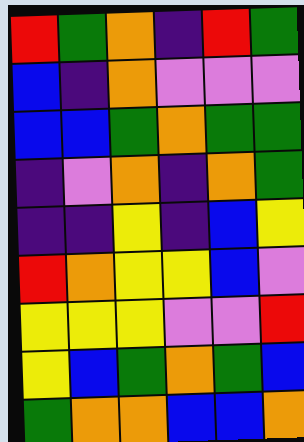[["red", "green", "orange", "indigo", "red", "green"], ["blue", "indigo", "orange", "violet", "violet", "violet"], ["blue", "blue", "green", "orange", "green", "green"], ["indigo", "violet", "orange", "indigo", "orange", "green"], ["indigo", "indigo", "yellow", "indigo", "blue", "yellow"], ["red", "orange", "yellow", "yellow", "blue", "violet"], ["yellow", "yellow", "yellow", "violet", "violet", "red"], ["yellow", "blue", "green", "orange", "green", "blue"], ["green", "orange", "orange", "blue", "blue", "orange"]]